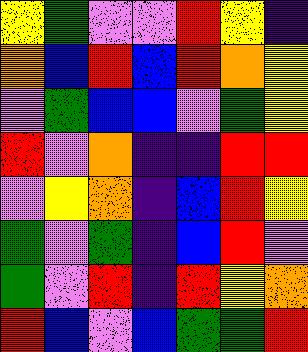[["yellow", "green", "violet", "violet", "red", "yellow", "indigo"], ["orange", "blue", "red", "blue", "red", "orange", "yellow"], ["violet", "green", "blue", "blue", "violet", "green", "yellow"], ["red", "violet", "orange", "indigo", "indigo", "red", "red"], ["violet", "yellow", "orange", "indigo", "blue", "red", "yellow"], ["green", "violet", "green", "indigo", "blue", "red", "violet"], ["green", "violet", "red", "indigo", "red", "yellow", "orange"], ["red", "blue", "violet", "blue", "green", "green", "red"]]